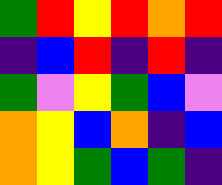[["green", "red", "yellow", "red", "orange", "red"], ["indigo", "blue", "red", "indigo", "red", "indigo"], ["green", "violet", "yellow", "green", "blue", "violet"], ["orange", "yellow", "blue", "orange", "indigo", "blue"], ["orange", "yellow", "green", "blue", "green", "indigo"]]